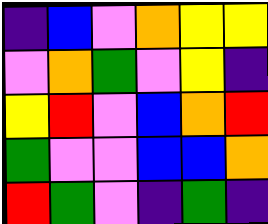[["indigo", "blue", "violet", "orange", "yellow", "yellow"], ["violet", "orange", "green", "violet", "yellow", "indigo"], ["yellow", "red", "violet", "blue", "orange", "red"], ["green", "violet", "violet", "blue", "blue", "orange"], ["red", "green", "violet", "indigo", "green", "indigo"]]